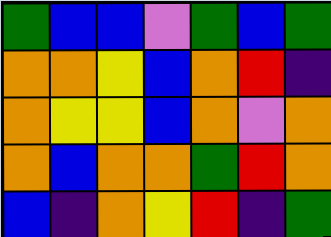[["green", "blue", "blue", "violet", "green", "blue", "green"], ["orange", "orange", "yellow", "blue", "orange", "red", "indigo"], ["orange", "yellow", "yellow", "blue", "orange", "violet", "orange"], ["orange", "blue", "orange", "orange", "green", "red", "orange"], ["blue", "indigo", "orange", "yellow", "red", "indigo", "green"]]